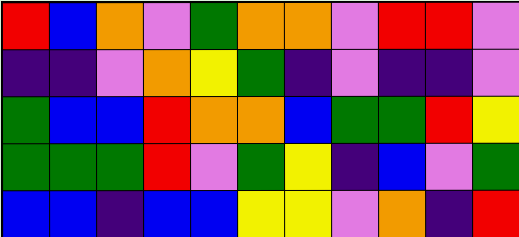[["red", "blue", "orange", "violet", "green", "orange", "orange", "violet", "red", "red", "violet"], ["indigo", "indigo", "violet", "orange", "yellow", "green", "indigo", "violet", "indigo", "indigo", "violet"], ["green", "blue", "blue", "red", "orange", "orange", "blue", "green", "green", "red", "yellow"], ["green", "green", "green", "red", "violet", "green", "yellow", "indigo", "blue", "violet", "green"], ["blue", "blue", "indigo", "blue", "blue", "yellow", "yellow", "violet", "orange", "indigo", "red"]]